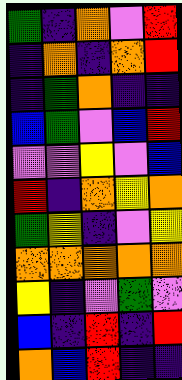[["green", "indigo", "orange", "violet", "red"], ["indigo", "orange", "indigo", "orange", "red"], ["indigo", "green", "orange", "indigo", "indigo"], ["blue", "green", "violet", "blue", "red"], ["violet", "violet", "yellow", "violet", "blue"], ["red", "indigo", "orange", "yellow", "orange"], ["green", "yellow", "indigo", "violet", "yellow"], ["orange", "orange", "orange", "orange", "orange"], ["yellow", "indigo", "violet", "green", "violet"], ["blue", "indigo", "red", "indigo", "red"], ["orange", "blue", "red", "indigo", "indigo"]]